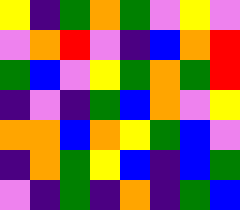[["yellow", "indigo", "green", "orange", "green", "violet", "yellow", "violet"], ["violet", "orange", "red", "violet", "indigo", "blue", "orange", "red"], ["green", "blue", "violet", "yellow", "green", "orange", "green", "red"], ["indigo", "violet", "indigo", "green", "blue", "orange", "violet", "yellow"], ["orange", "orange", "blue", "orange", "yellow", "green", "blue", "violet"], ["indigo", "orange", "green", "yellow", "blue", "indigo", "blue", "green"], ["violet", "indigo", "green", "indigo", "orange", "indigo", "green", "blue"]]